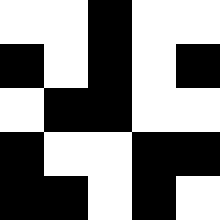[["white", "white", "black", "white", "white"], ["black", "white", "black", "white", "black"], ["white", "black", "black", "white", "white"], ["black", "white", "white", "black", "black"], ["black", "black", "white", "black", "white"]]